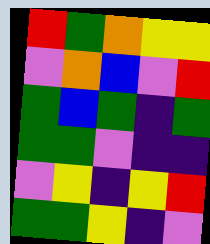[["red", "green", "orange", "yellow", "yellow"], ["violet", "orange", "blue", "violet", "red"], ["green", "blue", "green", "indigo", "green"], ["green", "green", "violet", "indigo", "indigo"], ["violet", "yellow", "indigo", "yellow", "red"], ["green", "green", "yellow", "indigo", "violet"]]